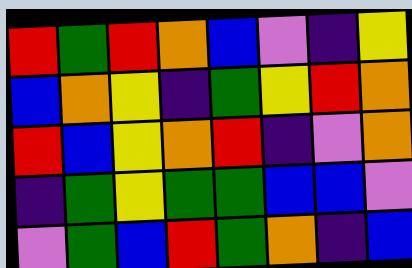[["red", "green", "red", "orange", "blue", "violet", "indigo", "yellow"], ["blue", "orange", "yellow", "indigo", "green", "yellow", "red", "orange"], ["red", "blue", "yellow", "orange", "red", "indigo", "violet", "orange"], ["indigo", "green", "yellow", "green", "green", "blue", "blue", "violet"], ["violet", "green", "blue", "red", "green", "orange", "indigo", "blue"]]